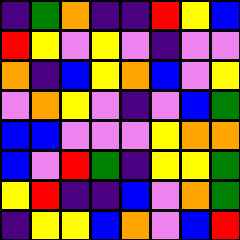[["indigo", "green", "orange", "indigo", "indigo", "red", "yellow", "blue"], ["red", "yellow", "violet", "yellow", "violet", "indigo", "violet", "violet"], ["orange", "indigo", "blue", "yellow", "orange", "blue", "violet", "yellow"], ["violet", "orange", "yellow", "violet", "indigo", "violet", "blue", "green"], ["blue", "blue", "violet", "violet", "violet", "yellow", "orange", "orange"], ["blue", "violet", "red", "green", "indigo", "yellow", "yellow", "green"], ["yellow", "red", "indigo", "indigo", "blue", "violet", "orange", "green"], ["indigo", "yellow", "yellow", "blue", "orange", "violet", "blue", "red"]]